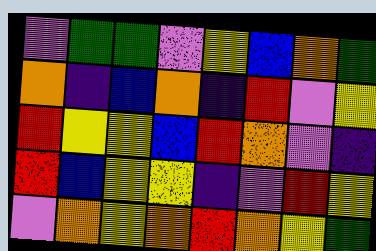[["violet", "green", "green", "violet", "yellow", "blue", "orange", "green"], ["orange", "indigo", "blue", "orange", "indigo", "red", "violet", "yellow"], ["red", "yellow", "yellow", "blue", "red", "orange", "violet", "indigo"], ["red", "blue", "yellow", "yellow", "indigo", "violet", "red", "yellow"], ["violet", "orange", "yellow", "orange", "red", "orange", "yellow", "green"]]